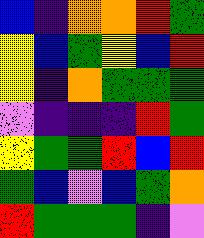[["blue", "indigo", "orange", "orange", "red", "green"], ["yellow", "blue", "green", "yellow", "blue", "red"], ["yellow", "indigo", "orange", "green", "green", "green"], ["violet", "indigo", "indigo", "indigo", "red", "green"], ["yellow", "green", "green", "red", "blue", "red"], ["green", "blue", "violet", "blue", "green", "orange"], ["red", "green", "green", "green", "indigo", "violet"]]